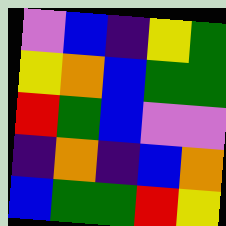[["violet", "blue", "indigo", "yellow", "green"], ["yellow", "orange", "blue", "green", "green"], ["red", "green", "blue", "violet", "violet"], ["indigo", "orange", "indigo", "blue", "orange"], ["blue", "green", "green", "red", "yellow"]]